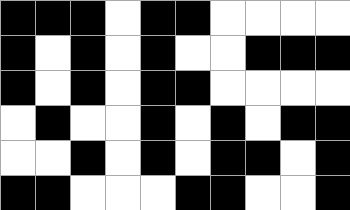[["black", "black", "black", "white", "black", "black", "white", "white", "white", "white"], ["black", "white", "black", "white", "black", "white", "white", "black", "black", "black"], ["black", "white", "black", "white", "black", "black", "white", "white", "white", "white"], ["white", "black", "white", "white", "black", "white", "black", "white", "black", "black"], ["white", "white", "black", "white", "black", "white", "black", "black", "white", "black"], ["black", "black", "white", "white", "white", "black", "black", "white", "white", "black"]]